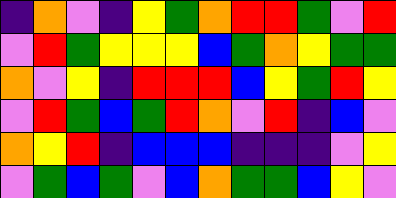[["indigo", "orange", "violet", "indigo", "yellow", "green", "orange", "red", "red", "green", "violet", "red"], ["violet", "red", "green", "yellow", "yellow", "yellow", "blue", "green", "orange", "yellow", "green", "green"], ["orange", "violet", "yellow", "indigo", "red", "red", "red", "blue", "yellow", "green", "red", "yellow"], ["violet", "red", "green", "blue", "green", "red", "orange", "violet", "red", "indigo", "blue", "violet"], ["orange", "yellow", "red", "indigo", "blue", "blue", "blue", "indigo", "indigo", "indigo", "violet", "yellow"], ["violet", "green", "blue", "green", "violet", "blue", "orange", "green", "green", "blue", "yellow", "violet"]]